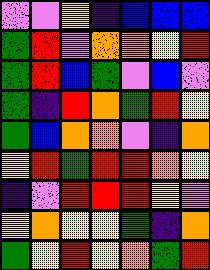[["violet", "violet", "yellow", "indigo", "blue", "blue", "blue"], ["green", "red", "violet", "orange", "orange", "yellow", "red"], ["green", "red", "blue", "green", "violet", "blue", "violet"], ["green", "indigo", "red", "orange", "green", "red", "yellow"], ["green", "blue", "orange", "orange", "violet", "indigo", "orange"], ["yellow", "red", "green", "red", "red", "orange", "yellow"], ["indigo", "violet", "red", "red", "red", "yellow", "violet"], ["yellow", "orange", "yellow", "yellow", "green", "indigo", "orange"], ["green", "yellow", "red", "yellow", "orange", "green", "red"]]